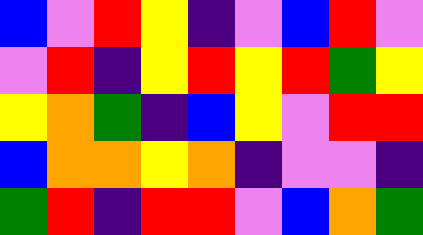[["blue", "violet", "red", "yellow", "indigo", "violet", "blue", "red", "violet"], ["violet", "red", "indigo", "yellow", "red", "yellow", "red", "green", "yellow"], ["yellow", "orange", "green", "indigo", "blue", "yellow", "violet", "red", "red"], ["blue", "orange", "orange", "yellow", "orange", "indigo", "violet", "violet", "indigo"], ["green", "red", "indigo", "red", "red", "violet", "blue", "orange", "green"]]